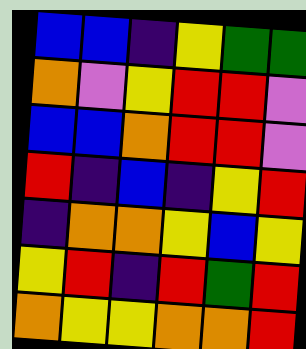[["blue", "blue", "indigo", "yellow", "green", "green"], ["orange", "violet", "yellow", "red", "red", "violet"], ["blue", "blue", "orange", "red", "red", "violet"], ["red", "indigo", "blue", "indigo", "yellow", "red"], ["indigo", "orange", "orange", "yellow", "blue", "yellow"], ["yellow", "red", "indigo", "red", "green", "red"], ["orange", "yellow", "yellow", "orange", "orange", "red"]]